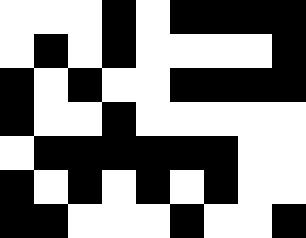[["white", "white", "white", "black", "white", "black", "black", "black", "black"], ["white", "black", "white", "black", "white", "white", "white", "white", "black"], ["black", "white", "black", "white", "white", "black", "black", "black", "black"], ["black", "white", "white", "black", "white", "white", "white", "white", "white"], ["white", "black", "black", "black", "black", "black", "black", "white", "white"], ["black", "white", "black", "white", "black", "white", "black", "white", "white"], ["black", "black", "white", "white", "white", "black", "white", "white", "black"]]